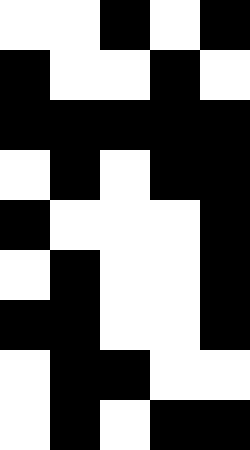[["white", "white", "black", "white", "black"], ["black", "white", "white", "black", "white"], ["black", "black", "black", "black", "black"], ["white", "black", "white", "black", "black"], ["black", "white", "white", "white", "black"], ["white", "black", "white", "white", "black"], ["black", "black", "white", "white", "black"], ["white", "black", "black", "white", "white"], ["white", "black", "white", "black", "black"]]